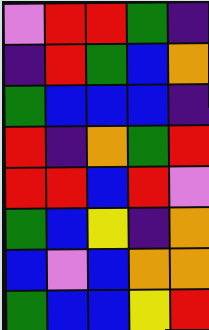[["violet", "red", "red", "green", "indigo"], ["indigo", "red", "green", "blue", "orange"], ["green", "blue", "blue", "blue", "indigo"], ["red", "indigo", "orange", "green", "red"], ["red", "red", "blue", "red", "violet"], ["green", "blue", "yellow", "indigo", "orange"], ["blue", "violet", "blue", "orange", "orange"], ["green", "blue", "blue", "yellow", "red"]]